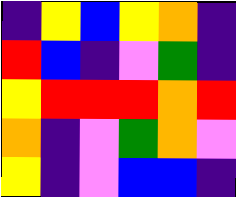[["indigo", "yellow", "blue", "yellow", "orange", "indigo"], ["red", "blue", "indigo", "violet", "green", "indigo"], ["yellow", "red", "red", "red", "orange", "red"], ["orange", "indigo", "violet", "green", "orange", "violet"], ["yellow", "indigo", "violet", "blue", "blue", "indigo"]]